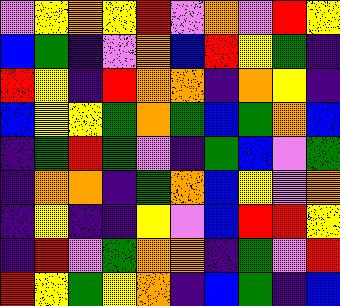[["violet", "yellow", "orange", "yellow", "red", "violet", "orange", "violet", "red", "yellow"], ["blue", "green", "indigo", "violet", "orange", "blue", "red", "yellow", "green", "indigo"], ["red", "yellow", "indigo", "red", "orange", "orange", "indigo", "orange", "yellow", "indigo"], ["blue", "yellow", "yellow", "green", "orange", "green", "blue", "green", "orange", "blue"], ["indigo", "green", "red", "green", "violet", "indigo", "green", "blue", "violet", "green"], ["indigo", "orange", "orange", "indigo", "green", "orange", "blue", "yellow", "violet", "orange"], ["indigo", "yellow", "indigo", "indigo", "yellow", "violet", "blue", "red", "red", "yellow"], ["indigo", "red", "violet", "green", "orange", "orange", "indigo", "green", "violet", "red"], ["red", "yellow", "green", "yellow", "orange", "indigo", "blue", "green", "indigo", "blue"]]